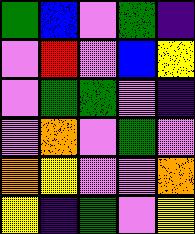[["green", "blue", "violet", "green", "indigo"], ["violet", "red", "violet", "blue", "yellow"], ["violet", "green", "green", "violet", "indigo"], ["violet", "orange", "violet", "green", "violet"], ["orange", "yellow", "violet", "violet", "orange"], ["yellow", "indigo", "green", "violet", "yellow"]]